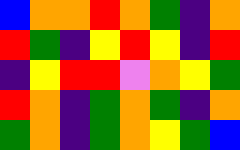[["blue", "orange", "orange", "red", "orange", "green", "indigo", "orange"], ["red", "green", "indigo", "yellow", "red", "yellow", "indigo", "red"], ["indigo", "yellow", "red", "red", "violet", "orange", "yellow", "green"], ["red", "orange", "indigo", "green", "orange", "green", "indigo", "orange"], ["green", "orange", "indigo", "green", "orange", "yellow", "green", "blue"]]